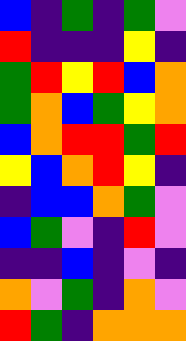[["blue", "indigo", "green", "indigo", "green", "violet"], ["red", "indigo", "indigo", "indigo", "yellow", "indigo"], ["green", "red", "yellow", "red", "blue", "orange"], ["green", "orange", "blue", "green", "yellow", "orange"], ["blue", "orange", "red", "red", "green", "red"], ["yellow", "blue", "orange", "red", "yellow", "indigo"], ["indigo", "blue", "blue", "orange", "green", "violet"], ["blue", "green", "violet", "indigo", "red", "violet"], ["indigo", "indigo", "blue", "indigo", "violet", "indigo"], ["orange", "violet", "green", "indigo", "orange", "violet"], ["red", "green", "indigo", "orange", "orange", "orange"]]